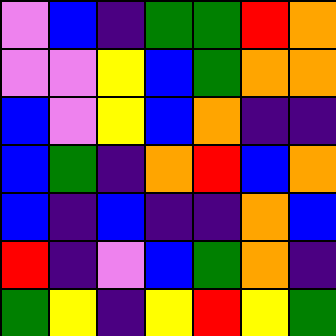[["violet", "blue", "indigo", "green", "green", "red", "orange"], ["violet", "violet", "yellow", "blue", "green", "orange", "orange"], ["blue", "violet", "yellow", "blue", "orange", "indigo", "indigo"], ["blue", "green", "indigo", "orange", "red", "blue", "orange"], ["blue", "indigo", "blue", "indigo", "indigo", "orange", "blue"], ["red", "indigo", "violet", "blue", "green", "orange", "indigo"], ["green", "yellow", "indigo", "yellow", "red", "yellow", "green"]]